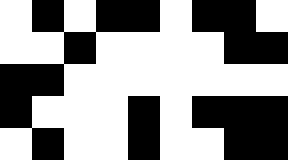[["white", "black", "white", "black", "black", "white", "black", "black", "white"], ["white", "white", "black", "white", "white", "white", "white", "black", "black"], ["black", "black", "white", "white", "white", "white", "white", "white", "white"], ["black", "white", "white", "white", "black", "white", "black", "black", "black"], ["white", "black", "white", "white", "black", "white", "white", "black", "black"]]